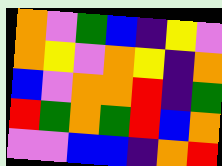[["orange", "violet", "green", "blue", "indigo", "yellow", "violet"], ["orange", "yellow", "violet", "orange", "yellow", "indigo", "orange"], ["blue", "violet", "orange", "orange", "red", "indigo", "green"], ["red", "green", "orange", "green", "red", "blue", "orange"], ["violet", "violet", "blue", "blue", "indigo", "orange", "red"]]